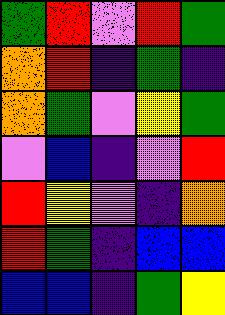[["green", "red", "violet", "red", "green"], ["orange", "red", "indigo", "green", "indigo"], ["orange", "green", "violet", "yellow", "green"], ["violet", "blue", "indigo", "violet", "red"], ["red", "yellow", "violet", "indigo", "orange"], ["red", "green", "indigo", "blue", "blue"], ["blue", "blue", "indigo", "green", "yellow"]]